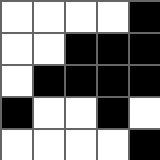[["white", "white", "white", "white", "black"], ["white", "white", "black", "black", "black"], ["white", "black", "black", "black", "black"], ["black", "white", "white", "black", "white"], ["white", "white", "white", "white", "black"]]